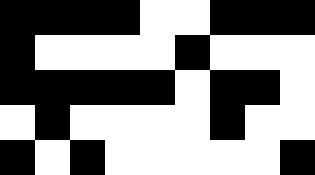[["black", "black", "black", "black", "white", "white", "black", "black", "black"], ["black", "white", "white", "white", "white", "black", "white", "white", "white"], ["black", "black", "black", "black", "black", "white", "black", "black", "white"], ["white", "black", "white", "white", "white", "white", "black", "white", "white"], ["black", "white", "black", "white", "white", "white", "white", "white", "black"]]